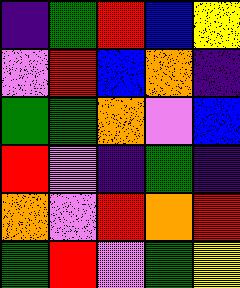[["indigo", "green", "red", "blue", "yellow"], ["violet", "red", "blue", "orange", "indigo"], ["green", "green", "orange", "violet", "blue"], ["red", "violet", "indigo", "green", "indigo"], ["orange", "violet", "red", "orange", "red"], ["green", "red", "violet", "green", "yellow"]]